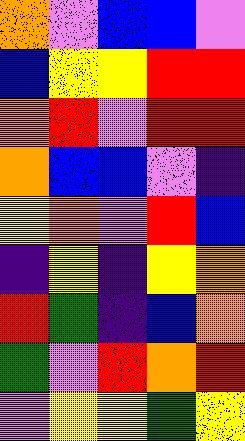[["orange", "violet", "blue", "blue", "violet"], ["blue", "yellow", "yellow", "red", "red"], ["orange", "red", "violet", "red", "red"], ["orange", "blue", "blue", "violet", "indigo"], ["yellow", "orange", "violet", "red", "blue"], ["indigo", "yellow", "indigo", "yellow", "orange"], ["red", "green", "indigo", "blue", "orange"], ["green", "violet", "red", "orange", "red"], ["violet", "yellow", "yellow", "green", "yellow"]]